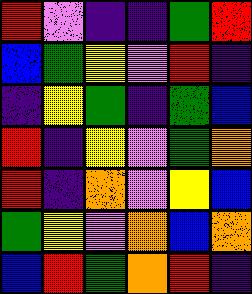[["red", "violet", "indigo", "indigo", "green", "red"], ["blue", "green", "yellow", "violet", "red", "indigo"], ["indigo", "yellow", "green", "indigo", "green", "blue"], ["red", "indigo", "yellow", "violet", "green", "orange"], ["red", "indigo", "orange", "violet", "yellow", "blue"], ["green", "yellow", "violet", "orange", "blue", "orange"], ["blue", "red", "green", "orange", "red", "indigo"]]